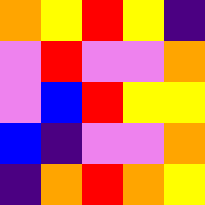[["orange", "yellow", "red", "yellow", "indigo"], ["violet", "red", "violet", "violet", "orange"], ["violet", "blue", "red", "yellow", "yellow"], ["blue", "indigo", "violet", "violet", "orange"], ["indigo", "orange", "red", "orange", "yellow"]]